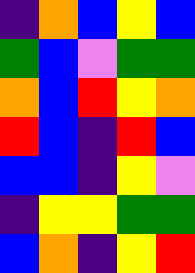[["indigo", "orange", "blue", "yellow", "blue"], ["green", "blue", "violet", "green", "green"], ["orange", "blue", "red", "yellow", "orange"], ["red", "blue", "indigo", "red", "blue"], ["blue", "blue", "indigo", "yellow", "violet"], ["indigo", "yellow", "yellow", "green", "green"], ["blue", "orange", "indigo", "yellow", "red"]]